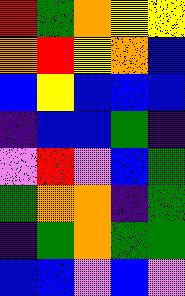[["red", "green", "orange", "yellow", "yellow"], ["orange", "red", "yellow", "orange", "blue"], ["blue", "yellow", "blue", "blue", "blue"], ["indigo", "blue", "blue", "green", "indigo"], ["violet", "red", "violet", "blue", "green"], ["green", "orange", "orange", "indigo", "green"], ["indigo", "green", "orange", "green", "green"], ["blue", "blue", "violet", "blue", "violet"]]